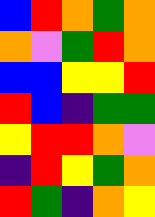[["blue", "red", "orange", "green", "orange"], ["orange", "violet", "green", "red", "orange"], ["blue", "blue", "yellow", "yellow", "red"], ["red", "blue", "indigo", "green", "green"], ["yellow", "red", "red", "orange", "violet"], ["indigo", "red", "yellow", "green", "orange"], ["red", "green", "indigo", "orange", "yellow"]]